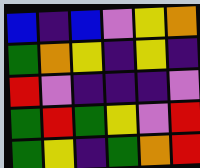[["blue", "indigo", "blue", "violet", "yellow", "orange"], ["green", "orange", "yellow", "indigo", "yellow", "indigo"], ["red", "violet", "indigo", "indigo", "indigo", "violet"], ["green", "red", "green", "yellow", "violet", "red"], ["green", "yellow", "indigo", "green", "orange", "red"]]